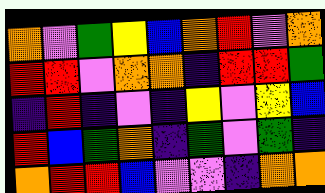[["orange", "violet", "green", "yellow", "blue", "orange", "red", "violet", "orange"], ["red", "red", "violet", "orange", "orange", "indigo", "red", "red", "green"], ["indigo", "red", "indigo", "violet", "indigo", "yellow", "violet", "yellow", "blue"], ["red", "blue", "green", "orange", "indigo", "green", "violet", "green", "indigo"], ["orange", "red", "red", "blue", "violet", "violet", "indigo", "orange", "orange"]]